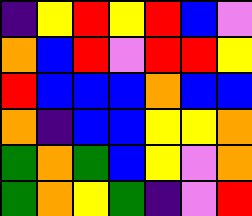[["indigo", "yellow", "red", "yellow", "red", "blue", "violet"], ["orange", "blue", "red", "violet", "red", "red", "yellow"], ["red", "blue", "blue", "blue", "orange", "blue", "blue"], ["orange", "indigo", "blue", "blue", "yellow", "yellow", "orange"], ["green", "orange", "green", "blue", "yellow", "violet", "orange"], ["green", "orange", "yellow", "green", "indigo", "violet", "red"]]